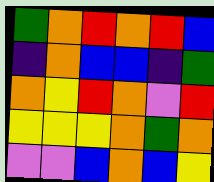[["green", "orange", "red", "orange", "red", "blue"], ["indigo", "orange", "blue", "blue", "indigo", "green"], ["orange", "yellow", "red", "orange", "violet", "red"], ["yellow", "yellow", "yellow", "orange", "green", "orange"], ["violet", "violet", "blue", "orange", "blue", "yellow"]]